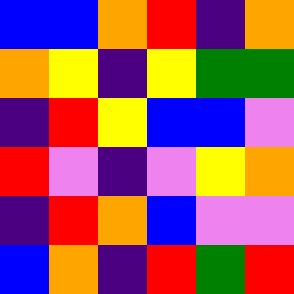[["blue", "blue", "orange", "red", "indigo", "orange"], ["orange", "yellow", "indigo", "yellow", "green", "green"], ["indigo", "red", "yellow", "blue", "blue", "violet"], ["red", "violet", "indigo", "violet", "yellow", "orange"], ["indigo", "red", "orange", "blue", "violet", "violet"], ["blue", "orange", "indigo", "red", "green", "red"]]